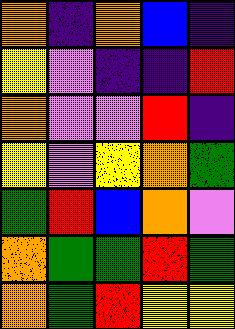[["orange", "indigo", "orange", "blue", "indigo"], ["yellow", "violet", "indigo", "indigo", "red"], ["orange", "violet", "violet", "red", "indigo"], ["yellow", "violet", "yellow", "orange", "green"], ["green", "red", "blue", "orange", "violet"], ["orange", "green", "green", "red", "green"], ["orange", "green", "red", "yellow", "yellow"]]